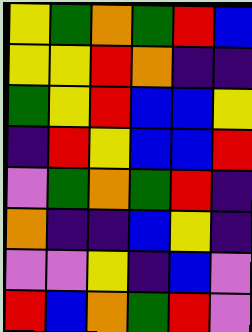[["yellow", "green", "orange", "green", "red", "blue"], ["yellow", "yellow", "red", "orange", "indigo", "indigo"], ["green", "yellow", "red", "blue", "blue", "yellow"], ["indigo", "red", "yellow", "blue", "blue", "red"], ["violet", "green", "orange", "green", "red", "indigo"], ["orange", "indigo", "indigo", "blue", "yellow", "indigo"], ["violet", "violet", "yellow", "indigo", "blue", "violet"], ["red", "blue", "orange", "green", "red", "violet"]]